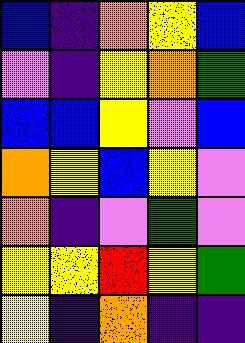[["blue", "indigo", "orange", "yellow", "blue"], ["violet", "indigo", "yellow", "orange", "green"], ["blue", "blue", "yellow", "violet", "blue"], ["orange", "yellow", "blue", "yellow", "violet"], ["orange", "indigo", "violet", "green", "violet"], ["yellow", "yellow", "red", "yellow", "green"], ["yellow", "indigo", "orange", "indigo", "indigo"]]